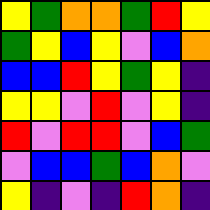[["yellow", "green", "orange", "orange", "green", "red", "yellow"], ["green", "yellow", "blue", "yellow", "violet", "blue", "orange"], ["blue", "blue", "red", "yellow", "green", "yellow", "indigo"], ["yellow", "yellow", "violet", "red", "violet", "yellow", "indigo"], ["red", "violet", "red", "red", "violet", "blue", "green"], ["violet", "blue", "blue", "green", "blue", "orange", "violet"], ["yellow", "indigo", "violet", "indigo", "red", "orange", "indigo"]]